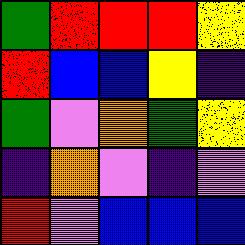[["green", "red", "red", "red", "yellow"], ["red", "blue", "blue", "yellow", "indigo"], ["green", "violet", "orange", "green", "yellow"], ["indigo", "orange", "violet", "indigo", "violet"], ["red", "violet", "blue", "blue", "blue"]]